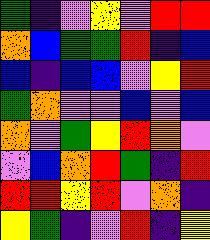[["green", "indigo", "violet", "yellow", "violet", "red", "red"], ["orange", "blue", "green", "green", "red", "indigo", "blue"], ["blue", "indigo", "blue", "blue", "violet", "yellow", "red"], ["green", "orange", "violet", "violet", "blue", "violet", "blue"], ["orange", "violet", "green", "yellow", "red", "orange", "violet"], ["violet", "blue", "orange", "red", "green", "indigo", "red"], ["red", "red", "yellow", "red", "violet", "orange", "indigo"], ["yellow", "green", "indigo", "violet", "red", "indigo", "yellow"]]